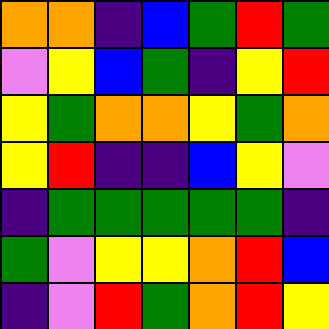[["orange", "orange", "indigo", "blue", "green", "red", "green"], ["violet", "yellow", "blue", "green", "indigo", "yellow", "red"], ["yellow", "green", "orange", "orange", "yellow", "green", "orange"], ["yellow", "red", "indigo", "indigo", "blue", "yellow", "violet"], ["indigo", "green", "green", "green", "green", "green", "indigo"], ["green", "violet", "yellow", "yellow", "orange", "red", "blue"], ["indigo", "violet", "red", "green", "orange", "red", "yellow"]]